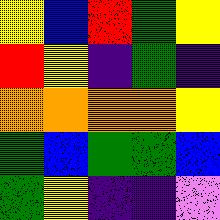[["yellow", "blue", "red", "green", "yellow"], ["red", "yellow", "indigo", "green", "indigo"], ["orange", "orange", "orange", "orange", "yellow"], ["green", "blue", "green", "green", "blue"], ["green", "yellow", "indigo", "indigo", "violet"]]